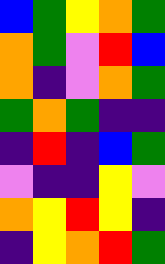[["blue", "green", "yellow", "orange", "green"], ["orange", "green", "violet", "red", "blue"], ["orange", "indigo", "violet", "orange", "green"], ["green", "orange", "green", "indigo", "indigo"], ["indigo", "red", "indigo", "blue", "green"], ["violet", "indigo", "indigo", "yellow", "violet"], ["orange", "yellow", "red", "yellow", "indigo"], ["indigo", "yellow", "orange", "red", "green"]]